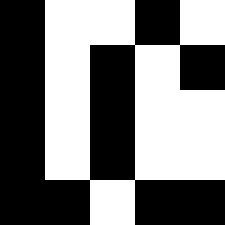[["black", "white", "white", "black", "white"], ["black", "white", "black", "white", "black"], ["black", "white", "black", "white", "white"], ["black", "white", "black", "white", "white"], ["black", "black", "white", "black", "black"]]